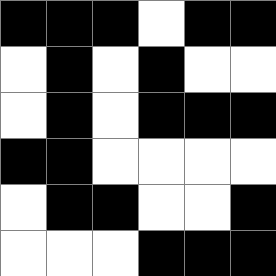[["black", "black", "black", "white", "black", "black"], ["white", "black", "white", "black", "white", "white"], ["white", "black", "white", "black", "black", "black"], ["black", "black", "white", "white", "white", "white"], ["white", "black", "black", "white", "white", "black"], ["white", "white", "white", "black", "black", "black"]]